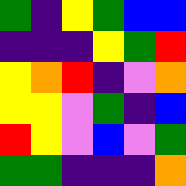[["green", "indigo", "yellow", "green", "blue", "blue"], ["indigo", "indigo", "indigo", "yellow", "green", "red"], ["yellow", "orange", "red", "indigo", "violet", "orange"], ["yellow", "yellow", "violet", "green", "indigo", "blue"], ["red", "yellow", "violet", "blue", "violet", "green"], ["green", "green", "indigo", "indigo", "indigo", "orange"]]